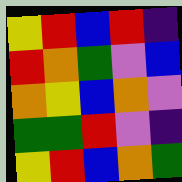[["yellow", "red", "blue", "red", "indigo"], ["red", "orange", "green", "violet", "blue"], ["orange", "yellow", "blue", "orange", "violet"], ["green", "green", "red", "violet", "indigo"], ["yellow", "red", "blue", "orange", "green"]]